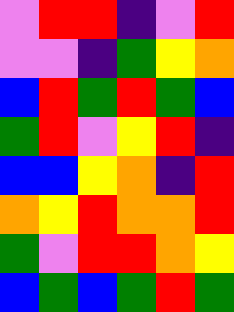[["violet", "red", "red", "indigo", "violet", "red"], ["violet", "violet", "indigo", "green", "yellow", "orange"], ["blue", "red", "green", "red", "green", "blue"], ["green", "red", "violet", "yellow", "red", "indigo"], ["blue", "blue", "yellow", "orange", "indigo", "red"], ["orange", "yellow", "red", "orange", "orange", "red"], ["green", "violet", "red", "red", "orange", "yellow"], ["blue", "green", "blue", "green", "red", "green"]]